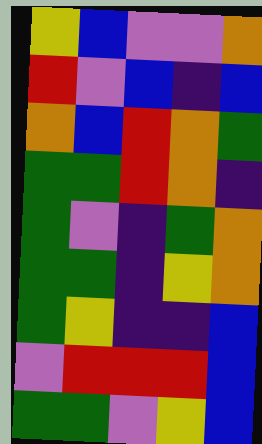[["yellow", "blue", "violet", "violet", "orange"], ["red", "violet", "blue", "indigo", "blue"], ["orange", "blue", "red", "orange", "green"], ["green", "green", "red", "orange", "indigo"], ["green", "violet", "indigo", "green", "orange"], ["green", "green", "indigo", "yellow", "orange"], ["green", "yellow", "indigo", "indigo", "blue"], ["violet", "red", "red", "red", "blue"], ["green", "green", "violet", "yellow", "blue"]]